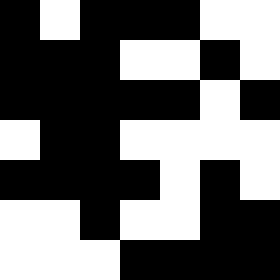[["black", "white", "black", "black", "black", "white", "white"], ["black", "black", "black", "white", "white", "black", "white"], ["black", "black", "black", "black", "black", "white", "black"], ["white", "black", "black", "white", "white", "white", "white"], ["black", "black", "black", "black", "white", "black", "white"], ["white", "white", "black", "white", "white", "black", "black"], ["white", "white", "white", "black", "black", "black", "black"]]